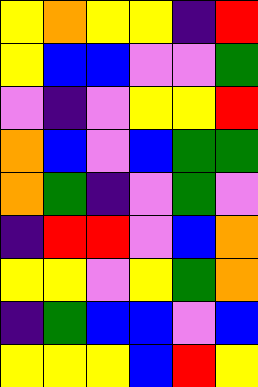[["yellow", "orange", "yellow", "yellow", "indigo", "red"], ["yellow", "blue", "blue", "violet", "violet", "green"], ["violet", "indigo", "violet", "yellow", "yellow", "red"], ["orange", "blue", "violet", "blue", "green", "green"], ["orange", "green", "indigo", "violet", "green", "violet"], ["indigo", "red", "red", "violet", "blue", "orange"], ["yellow", "yellow", "violet", "yellow", "green", "orange"], ["indigo", "green", "blue", "blue", "violet", "blue"], ["yellow", "yellow", "yellow", "blue", "red", "yellow"]]